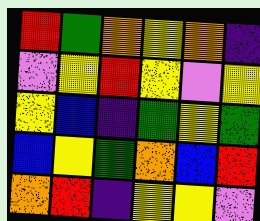[["red", "green", "orange", "yellow", "orange", "indigo"], ["violet", "yellow", "red", "yellow", "violet", "yellow"], ["yellow", "blue", "indigo", "green", "yellow", "green"], ["blue", "yellow", "green", "orange", "blue", "red"], ["orange", "red", "indigo", "yellow", "yellow", "violet"]]